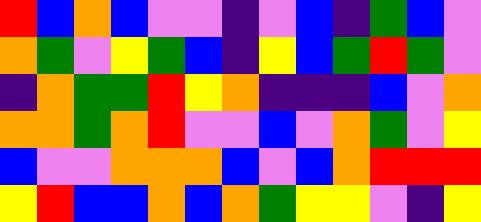[["red", "blue", "orange", "blue", "violet", "violet", "indigo", "violet", "blue", "indigo", "green", "blue", "violet"], ["orange", "green", "violet", "yellow", "green", "blue", "indigo", "yellow", "blue", "green", "red", "green", "violet"], ["indigo", "orange", "green", "green", "red", "yellow", "orange", "indigo", "indigo", "indigo", "blue", "violet", "orange"], ["orange", "orange", "green", "orange", "red", "violet", "violet", "blue", "violet", "orange", "green", "violet", "yellow"], ["blue", "violet", "violet", "orange", "orange", "orange", "blue", "violet", "blue", "orange", "red", "red", "red"], ["yellow", "red", "blue", "blue", "orange", "blue", "orange", "green", "yellow", "yellow", "violet", "indigo", "yellow"]]